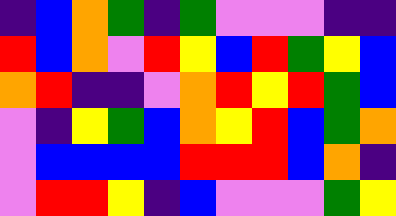[["indigo", "blue", "orange", "green", "indigo", "green", "violet", "violet", "violet", "indigo", "indigo"], ["red", "blue", "orange", "violet", "red", "yellow", "blue", "red", "green", "yellow", "blue"], ["orange", "red", "indigo", "indigo", "violet", "orange", "red", "yellow", "red", "green", "blue"], ["violet", "indigo", "yellow", "green", "blue", "orange", "yellow", "red", "blue", "green", "orange"], ["violet", "blue", "blue", "blue", "blue", "red", "red", "red", "blue", "orange", "indigo"], ["violet", "red", "red", "yellow", "indigo", "blue", "violet", "violet", "violet", "green", "yellow"]]